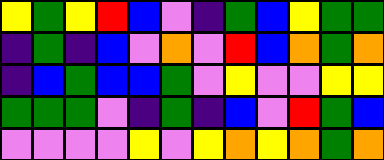[["yellow", "green", "yellow", "red", "blue", "violet", "indigo", "green", "blue", "yellow", "green", "green"], ["indigo", "green", "indigo", "blue", "violet", "orange", "violet", "red", "blue", "orange", "green", "orange"], ["indigo", "blue", "green", "blue", "blue", "green", "violet", "yellow", "violet", "violet", "yellow", "yellow"], ["green", "green", "green", "violet", "indigo", "green", "indigo", "blue", "violet", "red", "green", "blue"], ["violet", "violet", "violet", "violet", "yellow", "violet", "yellow", "orange", "yellow", "orange", "green", "orange"]]